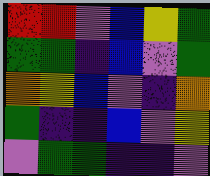[["red", "red", "violet", "blue", "yellow", "green"], ["green", "green", "indigo", "blue", "violet", "green"], ["orange", "yellow", "blue", "violet", "indigo", "orange"], ["green", "indigo", "indigo", "blue", "violet", "yellow"], ["violet", "green", "green", "indigo", "indigo", "violet"]]